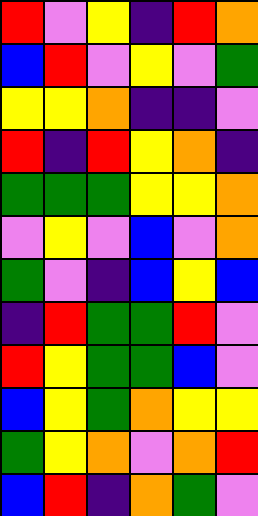[["red", "violet", "yellow", "indigo", "red", "orange"], ["blue", "red", "violet", "yellow", "violet", "green"], ["yellow", "yellow", "orange", "indigo", "indigo", "violet"], ["red", "indigo", "red", "yellow", "orange", "indigo"], ["green", "green", "green", "yellow", "yellow", "orange"], ["violet", "yellow", "violet", "blue", "violet", "orange"], ["green", "violet", "indigo", "blue", "yellow", "blue"], ["indigo", "red", "green", "green", "red", "violet"], ["red", "yellow", "green", "green", "blue", "violet"], ["blue", "yellow", "green", "orange", "yellow", "yellow"], ["green", "yellow", "orange", "violet", "orange", "red"], ["blue", "red", "indigo", "orange", "green", "violet"]]